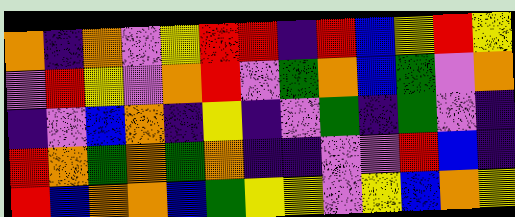[["orange", "indigo", "orange", "violet", "yellow", "red", "red", "indigo", "red", "blue", "yellow", "red", "yellow"], ["violet", "red", "yellow", "violet", "orange", "red", "violet", "green", "orange", "blue", "green", "violet", "orange"], ["indigo", "violet", "blue", "orange", "indigo", "yellow", "indigo", "violet", "green", "indigo", "green", "violet", "indigo"], ["red", "orange", "green", "orange", "green", "orange", "indigo", "indigo", "violet", "violet", "red", "blue", "indigo"], ["red", "blue", "orange", "orange", "blue", "green", "yellow", "yellow", "violet", "yellow", "blue", "orange", "yellow"]]